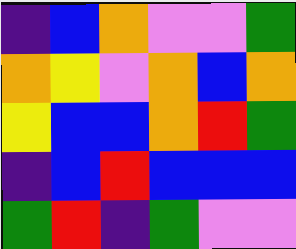[["indigo", "blue", "orange", "violet", "violet", "green"], ["orange", "yellow", "violet", "orange", "blue", "orange"], ["yellow", "blue", "blue", "orange", "red", "green"], ["indigo", "blue", "red", "blue", "blue", "blue"], ["green", "red", "indigo", "green", "violet", "violet"]]